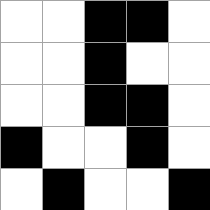[["white", "white", "black", "black", "white"], ["white", "white", "black", "white", "white"], ["white", "white", "black", "black", "white"], ["black", "white", "white", "black", "white"], ["white", "black", "white", "white", "black"]]